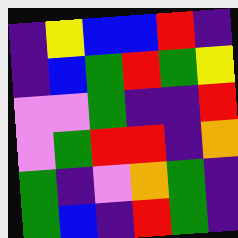[["indigo", "yellow", "blue", "blue", "red", "indigo"], ["indigo", "blue", "green", "red", "green", "yellow"], ["violet", "violet", "green", "indigo", "indigo", "red"], ["violet", "green", "red", "red", "indigo", "orange"], ["green", "indigo", "violet", "orange", "green", "indigo"], ["green", "blue", "indigo", "red", "green", "indigo"]]